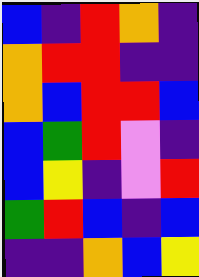[["blue", "indigo", "red", "orange", "indigo"], ["orange", "red", "red", "indigo", "indigo"], ["orange", "blue", "red", "red", "blue"], ["blue", "green", "red", "violet", "indigo"], ["blue", "yellow", "indigo", "violet", "red"], ["green", "red", "blue", "indigo", "blue"], ["indigo", "indigo", "orange", "blue", "yellow"]]